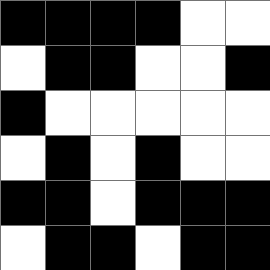[["black", "black", "black", "black", "white", "white"], ["white", "black", "black", "white", "white", "black"], ["black", "white", "white", "white", "white", "white"], ["white", "black", "white", "black", "white", "white"], ["black", "black", "white", "black", "black", "black"], ["white", "black", "black", "white", "black", "black"]]